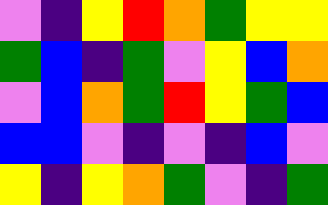[["violet", "indigo", "yellow", "red", "orange", "green", "yellow", "yellow"], ["green", "blue", "indigo", "green", "violet", "yellow", "blue", "orange"], ["violet", "blue", "orange", "green", "red", "yellow", "green", "blue"], ["blue", "blue", "violet", "indigo", "violet", "indigo", "blue", "violet"], ["yellow", "indigo", "yellow", "orange", "green", "violet", "indigo", "green"]]